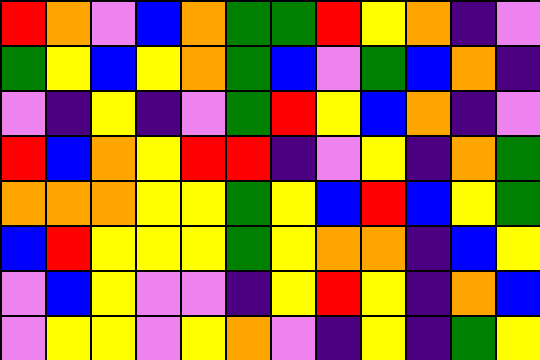[["red", "orange", "violet", "blue", "orange", "green", "green", "red", "yellow", "orange", "indigo", "violet"], ["green", "yellow", "blue", "yellow", "orange", "green", "blue", "violet", "green", "blue", "orange", "indigo"], ["violet", "indigo", "yellow", "indigo", "violet", "green", "red", "yellow", "blue", "orange", "indigo", "violet"], ["red", "blue", "orange", "yellow", "red", "red", "indigo", "violet", "yellow", "indigo", "orange", "green"], ["orange", "orange", "orange", "yellow", "yellow", "green", "yellow", "blue", "red", "blue", "yellow", "green"], ["blue", "red", "yellow", "yellow", "yellow", "green", "yellow", "orange", "orange", "indigo", "blue", "yellow"], ["violet", "blue", "yellow", "violet", "violet", "indigo", "yellow", "red", "yellow", "indigo", "orange", "blue"], ["violet", "yellow", "yellow", "violet", "yellow", "orange", "violet", "indigo", "yellow", "indigo", "green", "yellow"]]